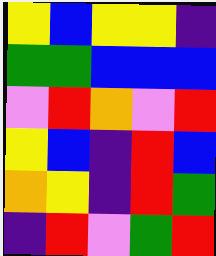[["yellow", "blue", "yellow", "yellow", "indigo"], ["green", "green", "blue", "blue", "blue"], ["violet", "red", "orange", "violet", "red"], ["yellow", "blue", "indigo", "red", "blue"], ["orange", "yellow", "indigo", "red", "green"], ["indigo", "red", "violet", "green", "red"]]